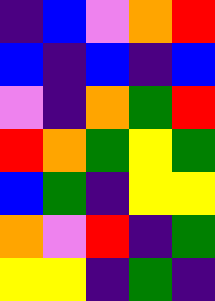[["indigo", "blue", "violet", "orange", "red"], ["blue", "indigo", "blue", "indigo", "blue"], ["violet", "indigo", "orange", "green", "red"], ["red", "orange", "green", "yellow", "green"], ["blue", "green", "indigo", "yellow", "yellow"], ["orange", "violet", "red", "indigo", "green"], ["yellow", "yellow", "indigo", "green", "indigo"]]